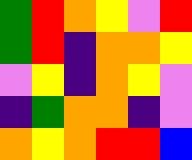[["green", "red", "orange", "yellow", "violet", "red"], ["green", "red", "indigo", "orange", "orange", "yellow"], ["violet", "yellow", "indigo", "orange", "yellow", "violet"], ["indigo", "green", "orange", "orange", "indigo", "violet"], ["orange", "yellow", "orange", "red", "red", "blue"]]